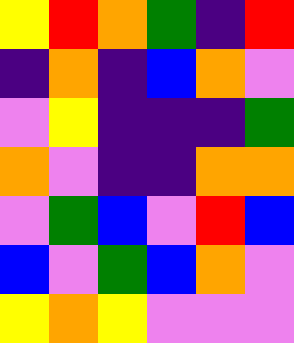[["yellow", "red", "orange", "green", "indigo", "red"], ["indigo", "orange", "indigo", "blue", "orange", "violet"], ["violet", "yellow", "indigo", "indigo", "indigo", "green"], ["orange", "violet", "indigo", "indigo", "orange", "orange"], ["violet", "green", "blue", "violet", "red", "blue"], ["blue", "violet", "green", "blue", "orange", "violet"], ["yellow", "orange", "yellow", "violet", "violet", "violet"]]